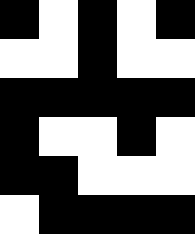[["black", "white", "black", "white", "black"], ["white", "white", "black", "white", "white"], ["black", "black", "black", "black", "black"], ["black", "white", "white", "black", "white"], ["black", "black", "white", "white", "white"], ["white", "black", "black", "black", "black"]]